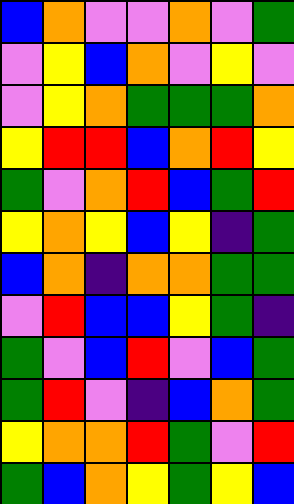[["blue", "orange", "violet", "violet", "orange", "violet", "green"], ["violet", "yellow", "blue", "orange", "violet", "yellow", "violet"], ["violet", "yellow", "orange", "green", "green", "green", "orange"], ["yellow", "red", "red", "blue", "orange", "red", "yellow"], ["green", "violet", "orange", "red", "blue", "green", "red"], ["yellow", "orange", "yellow", "blue", "yellow", "indigo", "green"], ["blue", "orange", "indigo", "orange", "orange", "green", "green"], ["violet", "red", "blue", "blue", "yellow", "green", "indigo"], ["green", "violet", "blue", "red", "violet", "blue", "green"], ["green", "red", "violet", "indigo", "blue", "orange", "green"], ["yellow", "orange", "orange", "red", "green", "violet", "red"], ["green", "blue", "orange", "yellow", "green", "yellow", "blue"]]